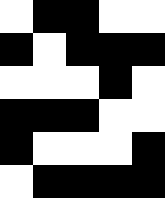[["white", "black", "black", "white", "white"], ["black", "white", "black", "black", "black"], ["white", "white", "white", "black", "white"], ["black", "black", "black", "white", "white"], ["black", "white", "white", "white", "black"], ["white", "black", "black", "black", "black"]]